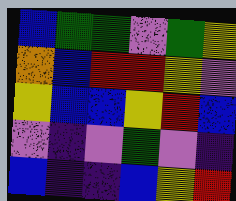[["blue", "green", "green", "violet", "green", "yellow"], ["orange", "blue", "red", "red", "yellow", "violet"], ["yellow", "blue", "blue", "yellow", "red", "blue"], ["violet", "indigo", "violet", "green", "violet", "indigo"], ["blue", "indigo", "indigo", "blue", "yellow", "red"]]